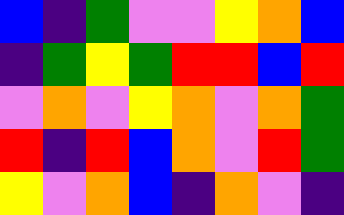[["blue", "indigo", "green", "violet", "violet", "yellow", "orange", "blue"], ["indigo", "green", "yellow", "green", "red", "red", "blue", "red"], ["violet", "orange", "violet", "yellow", "orange", "violet", "orange", "green"], ["red", "indigo", "red", "blue", "orange", "violet", "red", "green"], ["yellow", "violet", "orange", "blue", "indigo", "orange", "violet", "indigo"]]